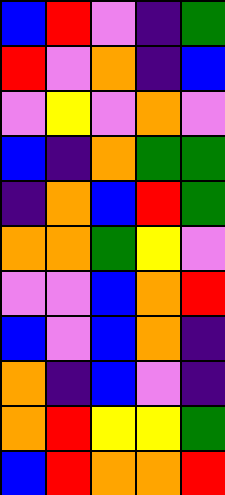[["blue", "red", "violet", "indigo", "green"], ["red", "violet", "orange", "indigo", "blue"], ["violet", "yellow", "violet", "orange", "violet"], ["blue", "indigo", "orange", "green", "green"], ["indigo", "orange", "blue", "red", "green"], ["orange", "orange", "green", "yellow", "violet"], ["violet", "violet", "blue", "orange", "red"], ["blue", "violet", "blue", "orange", "indigo"], ["orange", "indigo", "blue", "violet", "indigo"], ["orange", "red", "yellow", "yellow", "green"], ["blue", "red", "orange", "orange", "red"]]